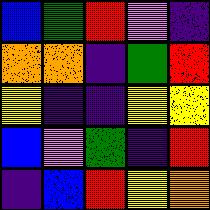[["blue", "green", "red", "violet", "indigo"], ["orange", "orange", "indigo", "green", "red"], ["yellow", "indigo", "indigo", "yellow", "yellow"], ["blue", "violet", "green", "indigo", "red"], ["indigo", "blue", "red", "yellow", "orange"]]